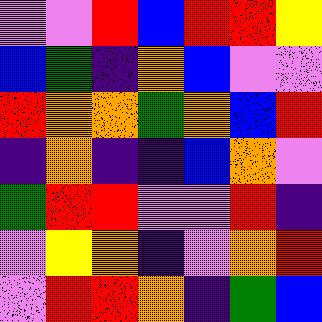[["violet", "violet", "red", "blue", "red", "red", "yellow"], ["blue", "green", "indigo", "orange", "blue", "violet", "violet"], ["red", "orange", "orange", "green", "orange", "blue", "red"], ["indigo", "orange", "indigo", "indigo", "blue", "orange", "violet"], ["green", "red", "red", "violet", "violet", "red", "indigo"], ["violet", "yellow", "orange", "indigo", "violet", "orange", "red"], ["violet", "red", "red", "orange", "indigo", "green", "blue"]]